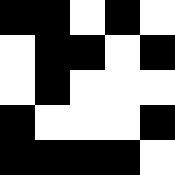[["black", "black", "white", "black", "white"], ["white", "black", "black", "white", "black"], ["white", "black", "white", "white", "white"], ["black", "white", "white", "white", "black"], ["black", "black", "black", "black", "white"]]